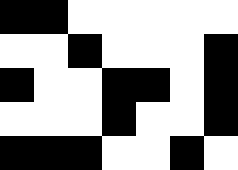[["black", "black", "white", "white", "white", "white", "white"], ["white", "white", "black", "white", "white", "white", "black"], ["black", "white", "white", "black", "black", "white", "black"], ["white", "white", "white", "black", "white", "white", "black"], ["black", "black", "black", "white", "white", "black", "white"]]